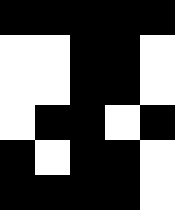[["black", "black", "black", "black", "black"], ["white", "white", "black", "black", "white"], ["white", "white", "black", "black", "white"], ["white", "black", "black", "white", "black"], ["black", "white", "black", "black", "white"], ["black", "black", "black", "black", "white"]]